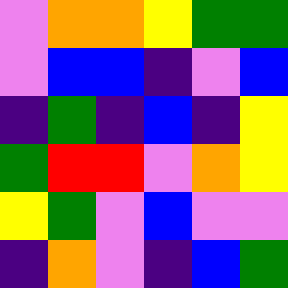[["violet", "orange", "orange", "yellow", "green", "green"], ["violet", "blue", "blue", "indigo", "violet", "blue"], ["indigo", "green", "indigo", "blue", "indigo", "yellow"], ["green", "red", "red", "violet", "orange", "yellow"], ["yellow", "green", "violet", "blue", "violet", "violet"], ["indigo", "orange", "violet", "indigo", "blue", "green"]]